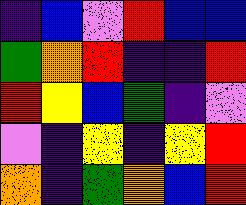[["indigo", "blue", "violet", "red", "blue", "blue"], ["green", "orange", "red", "indigo", "indigo", "red"], ["red", "yellow", "blue", "green", "indigo", "violet"], ["violet", "indigo", "yellow", "indigo", "yellow", "red"], ["orange", "indigo", "green", "orange", "blue", "red"]]